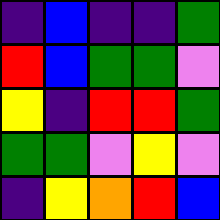[["indigo", "blue", "indigo", "indigo", "green"], ["red", "blue", "green", "green", "violet"], ["yellow", "indigo", "red", "red", "green"], ["green", "green", "violet", "yellow", "violet"], ["indigo", "yellow", "orange", "red", "blue"]]